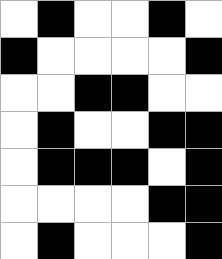[["white", "black", "white", "white", "black", "white"], ["black", "white", "white", "white", "white", "black"], ["white", "white", "black", "black", "white", "white"], ["white", "black", "white", "white", "black", "black"], ["white", "black", "black", "black", "white", "black"], ["white", "white", "white", "white", "black", "black"], ["white", "black", "white", "white", "white", "black"]]